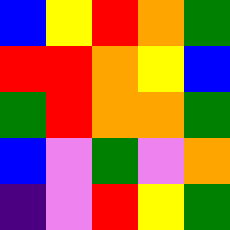[["blue", "yellow", "red", "orange", "green"], ["red", "red", "orange", "yellow", "blue"], ["green", "red", "orange", "orange", "green"], ["blue", "violet", "green", "violet", "orange"], ["indigo", "violet", "red", "yellow", "green"]]